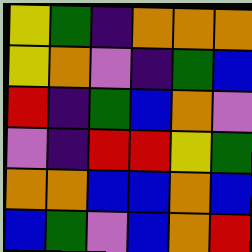[["yellow", "green", "indigo", "orange", "orange", "orange"], ["yellow", "orange", "violet", "indigo", "green", "blue"], ["red", "indigo", "green", "blue", "orange", "violet"], ["violet", "indigo", "red", "red", "yellow", "green"], ["orange", "orange", "blue", "blue", "orange", "blue"], ["blue", "green", "violet", "blue", "orange", "red"]]